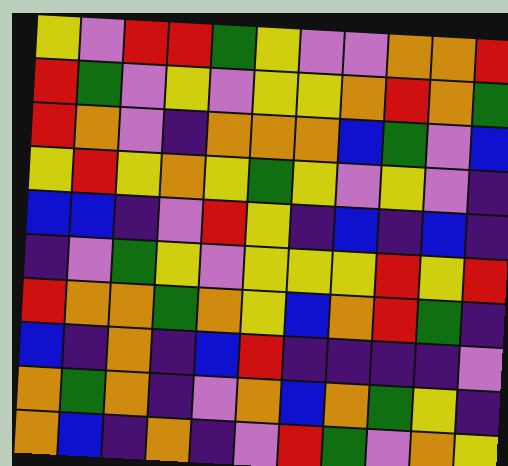[["yellow", "violet", "red", "red", "green", "yellow", "violet", "violet", "orange", "orange", "red"], ["red", "green", "violet", "yellow", "violet", "yellow", "yellow", "orange", "red", "orange", "green"], ["red", "orange", "violet", "indigo", "orange", "orange", "orange", "blue", "green", "violet", "blue"], ["yellow", "red", "yellow", "orange", "yellow", "green", "yellow", "violet", "yellow", "violet", "indigo"], ["blue", "blue", "indigo", "violet", "red", "yellow", "indigo", "blue", "indigo", "blue", "indigo"], ["indigo", "violet", "green", "yellow", "violet", "yellow", "yellow", "yellow", "red", "yellow", "red"], ["red", "orange", "orange", "green", "orange", "yellow", "blue", "orange", "red", "green", "indigo"], ["blue", "indigo", "orange", "indigo", "blue", "red", "indigo", "indigo", "indigo", "indigo", "violet"], ["orange", "green", "orange", "indigo", "violet", "orange", "blue", "orange", "green", "yellow", "indigo"], ["orange", "blue", "indigo", "orange", "indigo", "violet", "red", "green", "violet", "orange", "yellow"]]